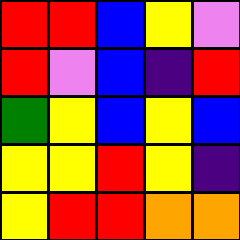[["red", "red", "blue", "yellow", "violet"], ["red", "violet", "blue", "indigo", "red"], ["green", "yellow", "blue", "yellow", "blue"], ["yellow", "yellow", "red", "yellow", "indigo"], ["yellow", "red", "red", "orange", "orange"]]